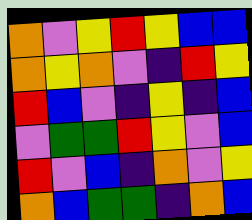[["orange", "violet", "yellow", "red", "yellow", "blue", "blue"], ["orange", "yellow", "orange", "violet", "indigo", "red", "yellow"], ["red", "blue", "violet", "indigo", "yellow", "indigo", "blue"], ["violet", "green", "green", "red", "yellow", "violet", "blue"], ["red", "violet", "blue", "indigo", "orange", "violet", "yellow"], ["orange", "blue", "green", "green", "indigo", "orange", "blue"]]